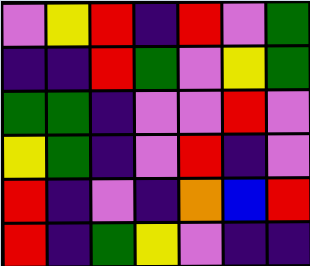[["violet", "yellow", "red", "indigo", "red", "violet", "green"], ["indigo", "indigo", "red", "green", "violet", "yellow", "green"], ["green", "green", "indigo", "violet", "violet", "red", "violet"], ["yellow", "green", "indigo", "violet", "red", "indigo", "violet"], ["red", "indigo", "violet", "indigo", "orange", "blue", "red"], ["red", "indigo", "green", "yellow", "violet", "indigo", "indigo"]]